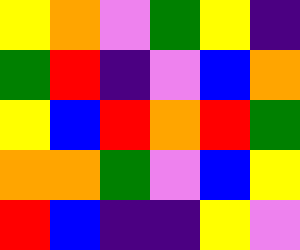[["yellow", "orange", "violet", "green", "yellow", "indigo"], ["green", "red", "indigo", "violet", "blue", "orange"], ["yellow", "blue", "red", "orange", "red", "green"], ["orange", "orange", "green", "violet", "blue", "yellow"], ["red", "blue", "indigo", "indigo", "yellow", "violet"]]